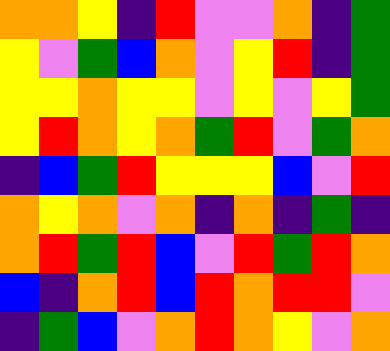[["orange", "orange", "yellow", "indigo", "red", "violet", "violet", "orange", "indigo", "green"], ["yellow", "violet", "green", "blue", "orange", "violet", "yellow", "red", "indigo", "green"], ["yellow", "yellow", "orange", "yellow", "yellow", "violet", "yellow", "violet", "yellow", "green"], ["yellow", "red", "orange", "yellow", "orange", "green", "red", "violet", "green", "orange"], ["indigo", "blue", "green", "red", "yellow", "yellow", "yellow", "blue", "violet", "red"], ["orange", "yellow", "orange", "violet", "orange", "indigo", "orange", "indigo", "green", "indigo"], ["orange", "red", "green", "red", "blue", "violet", "red", "green", "red", "orange"], ["blue", "indigo", "orange", "red", "blue", "red", "orange", "red", "red", "violet"], ["indigo", "green", "blue", "violet", "orange", "red", "orange", "yellow", "violet", "orange"]]